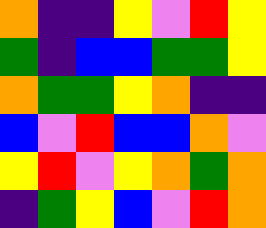[["orange", "indigo", "indigo", "yellow", "violet", "red", "yellow"], ["green", "indigo", "blue", "blue", "green", "green", "yellow"], ["orange", "green", "green", "yellow", "orange", "indigo", "indigo"], ["blue", "violet", "red", "blue", "blue", "orange", "violet"], ["yellow", "red", "violet", "yellow", "orange", "green", "orange"], ["indigo", "green", "yellow", "blue", "violet", "red", "orange"]]